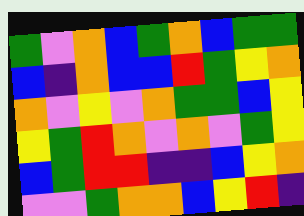[["green", "violet", "orange", "blue", "green", "orange", "blue", "green", "green"], ["blue", "indigo", "orange", "blue", "blue", "red", "green", "yellow", "orange"], ["orange", "violet", "yellow", "violet", "orange", "green", "green", "blue", "yellow"], ["yellow", "green", "red", "orange", "violet", "orange", "violet", "green", "yellow"], ["blue", "green", "red", "red", "indigo", "indigo", "blue", "yellow", "orange"], ["violet", "violet", "green", "orange", "orange", "blue", "yellow", "red", "indigo"]]